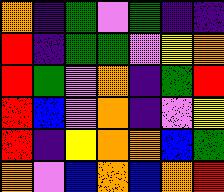[["orange", "indigo", "green", "violet", "green", "indigo", "indigo"], ["red", "indigo", "green", "green", "violet", "yellow", "orange"], ["red", "green", "violet", "orange", "indigo", "green", "red"], ["red", "blue", "violet", "orange", "indigo", "violet", "yellow"], ["red", "indigo", "yellow", "orange", "orange", "blue", "green"], ["orange", "violet", "blue", "orange", "blue", "orange", "red"]]